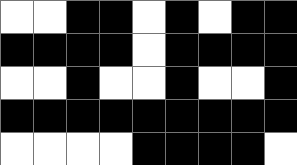[["white", "white", "black", "black", "white", "black", "white", "black", "black"], ["black", "black", "black", "black", "white", "black", "black", "black", "black"], ["white", "white", "black", "white", "white", "black", "white", "white", "black"], ["black", "black", "black", "black", "black", "black", "black", "black", "black"], ["white", "white", "white", "white", "black", "black", "black", "black", "white"]]